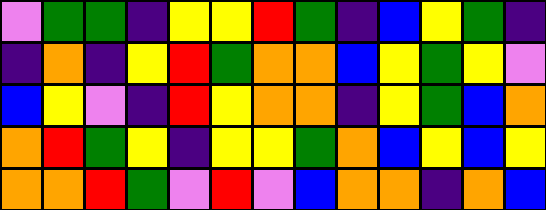[["violet", "green", "green", "indigo", "yellow", "yellow", "red", "green", "indigo", "blue", "yellow", "green", "indigo"], ["indigo", "orange", "indigo", "yellow", "red", "green", "orange", "orange", "blue", "yellow", "green", "yellow", "violet"], ["blue", "yellow", "violet", "indigo", "red", "yellow", "orange", "orange", "indigo", "yellow", "green", "blue", "orange"], ["orange", "red", "green", "yellow", "indigo", "yellow", "yellow", "green", "orange", "blue", "yellow", "blue", "yellow"], ["orange", "orange", "red", "green", "violet", "red", "violet", "blue", "orange", "orange", "indigo", "orange", "blue"]]